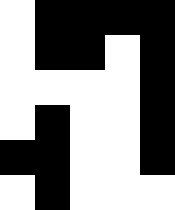[["white", "black", "black", "black", "black"], ["white", "black", "black", "white", "black"], ["white", "white", "white", "white", "black"], ["white", "black", "white", "white", "black"], ["black", "black", "white", "white", "black"], ["white", "black", "white", "white", "white"]]